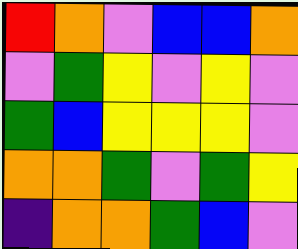[["red", "orange", "violet", "blue", "blue", "orange"], ["violet", "green", "yellow", "violet", "yellow", "violet"], ["green", "blue", "yellow", "yellow", "yellow", "violet"], ["orange", "orange", "green", "violet", "green", "yellow"], ["indigo", "orange", "orange", "green", "blue", "violet"]]